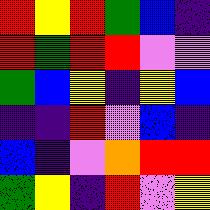[["red", "yellow", "red", "green", "blue", "indigo"], ["red", "green", "red", "red", "violet", "violet"], ["green", "blue", "yellow", "indigo", "yellow", "blue"], ["indigo", "indigo", "red", "violet", "blue", "indigo"], ["blue", "indigo", "violet", "orange", "red", "red"], ["green", "yellow", "indigo", "red", "violet", "yellow"]]